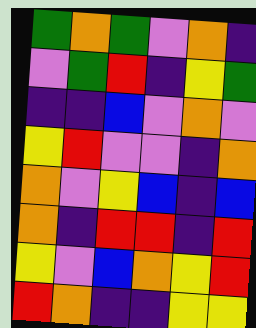[["green", "orange", "green", "violet", "orange", "indigo"], ["violet", "green", "red", "indigo", "yellow", "green"], ["indigo", "indigo", "blue", "violet", "orange", "violet"], ["yellow", "red", "violet", "violet", "indigo", "orange"], ["orange", "violet", "yellow", "blue", "indigo", "blue"], ["orange", "indigo", "red", "red", "indigo", "red"], ["yellow", "violet", "blue", "orange", "yellow", "red"], ["red", "orange", "indigo", "indigo", "yellow", "yellow"]]